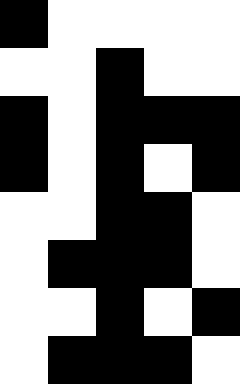[["black", "white", "white", "white", "white"], ["white", "white", "black", "white", "white"], ["black", "white", "black", "black", "black"], ["black", "white", "black", "white", "black"], ["white", "white", "black", "black", "white"], ["white", "black", "black", "black", "white"], ["white", "white", "black", "white", "black"], ["white", "black", "black", "black", "white"]]